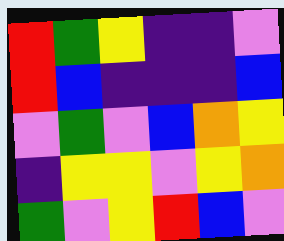[["red", "green", "yellow", "indigo", "indigo", "violet"], ["red", "blue", "indigo", "indigo", "indigo", "blue"], ["violet", "green", "violet", "blue", "orange", "yellow"], ["indigo", "yellow", "yellow", "violet", "yellow", "orange"], ["green", "violet", "yellow", "red", "blue", "violet"]]